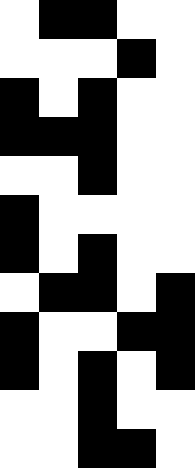[["white", "black", "black", "white", "white"], ["white", "white", "white", "black", "white"], ["black", "white", "black", "white", "white"], ["black", "black", "black", "white", "white"], ["white", "white", "black", "white", "white"], ["black", "white", "white", "white", "white"], ["black", "white", "black", "white", "white"], ["white", "black", "black", "white", "black"], ["black", "white", "white", "black", "black"], ["black", "white", "black", "white", "black"], ["white", "white", "black", "white", "white"], ["white", "white", "black", "black", "white"]]